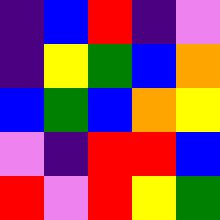[["indigo", "blue", "red", "indigo", "violet"], ["indigo", "yellow", "green", "blue", "orange"], ["blue", "green", "blue", "orange", "yellow"], ["violet", "indigo", "red", "red", "blue"], ["red", "violet", "red", "yellow", "green"]]